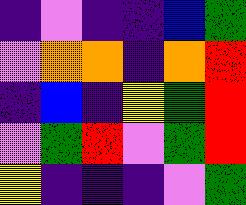[["indigo", "violet", "indigo", "indigo", "blue", "green"], ["violet", "orange", "orange", "indigo", "orange", "red"], ["indigo", "blue", "indigo", "yellow", "green", "red"], ["violet", "green", "red", "violet", "green", "red"], ["yellow", "indigo", "indigo", "indigo", "violet", "green"]]